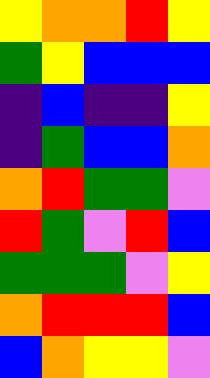[["yellow", "orange", "orange", "red", "yellow"], ["green", "yellow", "blue", "blue", "blue"], ["indigo", "blue", "indigo", "indigo", "yellow"], ["indigo", "green", "blue", "blue", "orange"], ["orange", "red", "green", "green", "violet"], ["red", "green", "violet", "red", "blue"], ["green", "green", "green", "violet", "yellow"], ["orange", "red", "red", "red", "blue"], ["blue", "orange", "yellow", "yellow", "violet"]]